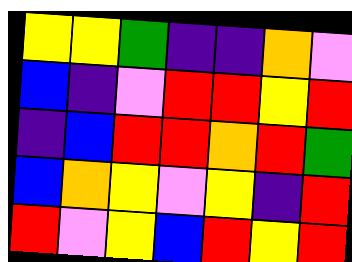[["yellow", "yellow", "green", "indigo", "indigo", "orange", "violet"], ["blue", "indigo", "violet", "red", "red", "yellow", "red"], ["indigo", "blue", "red", "red", "orange", "red", "green"], ["blue", "orange", "yellow", "violet", "yellow", "indigo", "red"], ["red", "violet", "yellow", "blue", "red", "yellow", "red"]]